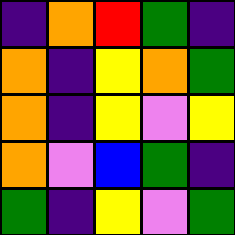[["indigo", "orange", "red", "green", "indigo"], ["orange", "indigo", "yellow", "orange", "green"], ["orange", "indigo", "yellow", "violet", "yellow"], ["orange", "violet", "blue", "green", "indigo"], ["green", "indigo", "yellow", "violet", "green"]]